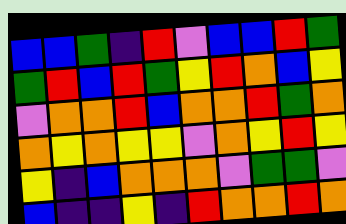[["blue", "blue", "green", "indigo", "red", "violet", "blue", "blue", "red", "green"], ["green", "red", "blue", "red", "green", "yellow", "red", "orange", "blue", "yellow"], ["violet", "orange", "orange", "red", "blue", "orange", "orange", "red", "green", "orange"], ["orange", "yellow", "orange", "yellow", "yellow", "violet", "orange", "yellow", "red", "yellow"], ["yellow", "indigo", "blue", "orange", "orange", "orange", "violet", "green", "green", "violet"], ["blue", "indigo", "indigo", "yellow", "indigo", "red", "orange", "orange", "red", "orange"]]